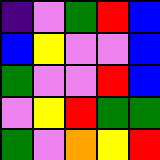[["indigo", "violet", "green", "red", "blue"], ["blue", "yellow", "violet", "violet", "blue"], ["green", "violet", "violet", "red", "blue"], ["violet", "yellow", "red", "green", "green"], ["green", "violet", "orange", "yellow", "red"]]